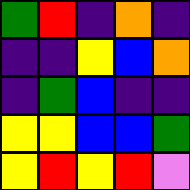[["green", "red", "indigo", "orange", "indigo"], ["indigo", "indigo", "yellow", "blue", "orange"], ["indigo", "green", "blue", "indigo", "indigo"], ["yellow", "yellow", "blue", "blue", "green"], ["yellow", "red", "yellow", "red", "violet"]]